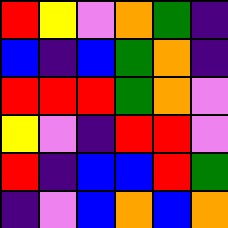[["red", "yellow", "violet", "orange", "green", "indigo"], ["blue", "indigo", "blue", "green", "orange", "indigo"], ["red", "red", "red", "green", "orange", "violet"], ["yellow", "violet", "indigo", "red", "red", "violet"], ["red", "indigo", "blue", "blue", "red", "green"], ["indigo", "violet", "blue", "orange", "blue", "orange"]]